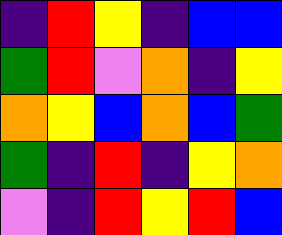[["indigo", "red", "yellow", "indigo", "blue", "blue"], ["green", "red", "violet", "orange", "indigo", "yellow"], ["orange", "yellow", "blue", "orange", "blue", "green"], ["green", "indigo", "red", "indigo", "yellow", "orange"], ["violet", "indigo", "red", "yellow", "red", "blue"]]